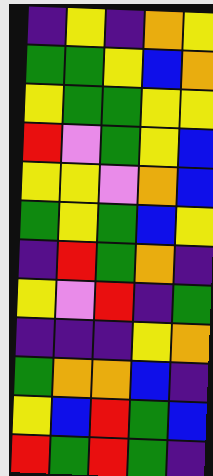[["indigo", "yellow", "indigo", "orange", "yellow"], ["green", "green", "yellow", "blue", "orange"], ["yellow", "green", "green", "yellow", "yellow"], ["red", "violet", "green", "yellow", "blue"], ["yellow", "yellow", "violet", "orange", "blue"], ["green", "yellow", "green", "blue", "yellow"], ["indigo", "red", "green", "orange", "indigo"], ["yellow", "violet", "red", "indigo", "green"], ["indigo", "indigo", "indigo", "yellow", "orange"], ["green", "orange", "orange", "blue", "indigo"], ["yellow", "blue", "red", "green", "blue"], ["red", "green", "red", "green", "indigo"]]